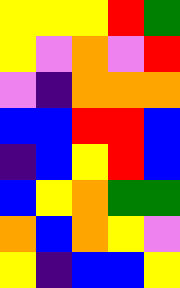[["yellow", "yellow", "yellow", "red", "green"], ["yellow", "violet", "orange", "violet", "red"], ["violet", "indigo", "orange", "orange", "orange"], ["blue", "blue", "red", "red", "blue"], ["indigo", "blue", "yellow", "red", "blue"], ["blue", "yellow", "orange", "green", "green"], ["orange", "blue", "orange", "yellow", "violet"], ["yellow", "indigo", "blue", "blue", "yellow"]]